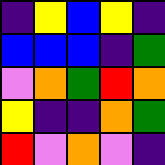[["indigo", "yellow", "blue", "yellow", "indigo"], ["blue", "blue", "blue", "indigo", "green"], ["violet", "orange", "green", "red", "orange"], ["yellow", "indigo", "indigo", "orange", "green"], ["red", "violet", "orange", "violet", "indigo"]]